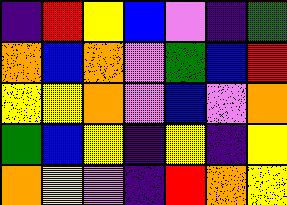[["indigo", "red", "yellow", "blue", "violet", "indigo", "green"], ["orange", "blue", "orange", "violet", "green", "blue", "red"], ["yellow", "yellow", "orange", "violet", "blue", "violet", "orange"], ["green", "blue", "yellow", "indigo", "yellow", "indigo", "yellow"], ["orange", "yellow", "violet", "indigo", "red", "orange", "yellow"]]